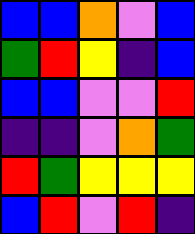[["blue", "blue", "orange", "violet", "blue"], ["green", "red", "yellow", "indigo", "blue"], ["blue", "blue", "violet", "violet", "red"], ["indigo", "indigo", "violet", "orange", "green"], ["red", "green", "yellow", "yellow", "yellow"], ["blue", "red", "violet", "red", "indigo"]]